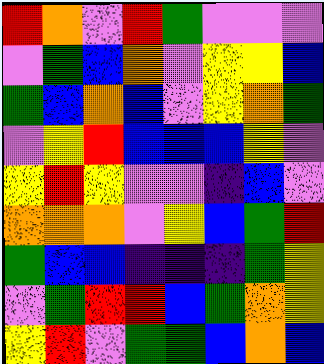[["red", "orange", "violet", "red", "green", "violet", "violet", "violet"], ["violet", "green", "blue", "orange", "violet", "yellow", "yellow", "blue"], ["green", "blue", "orange", "blue", "violet", "yellow", "orange", "green"], ["violet", "yellow", "red", "blue", "blue", "blue", "yellow", "violet"], ["yellow", "red", "yellow", "violet", "violet", "indigo", "blue", "violet"], ["orange", "orange", "orange", "violet", "yellow", "blue", "green", "red"], ["green", "blue", "blue", "indigo", "indigo", "indigo", "green", "yellow"], ["violet", "green", "red", "red", "blue", "green", "orange", "yellow"], ["yellow", "red", "violet", "green", "green", "blue", "orange", "blue"]]